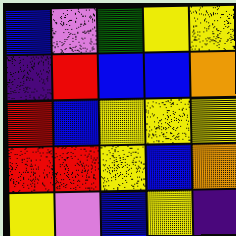[["blue", "violet", "green", "yellow", "yellow"], ["indigo", "red", "blue", "blue", "orange"], ["red", "blue", "yellow", "yellow", "yellow"], ["red", "red", "yellow", "blue", "orange"], ["yellow", "violet", "blue", "yellow", "indigo"]]